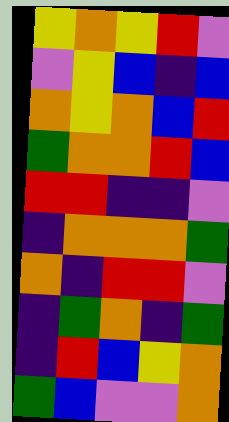[["yellow", "orange", "yellow", "red", "violet"], ["violet", "yellow", "blue", "indigo", "blue"], ["orange", "yellow", "orange", "blue", "red"], ["green", "orange", "orange", "red", "blue"], ["red", "red", "indigo", "indigo", "violet"], ["indigo", "orange", "orange", "orange", "green"], ["orange", "indigo", "red", "red", "violet"], ["indigo", "green", "orange", "indigo", "green"], ["indigo", "red", "blue", "yellow", "orange"], ["green", "blue", "violet", "violet", "orange"]]